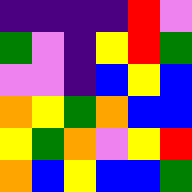[["indigo", "indigo", "indigo", "indigo", "red", "violet"], ["green", "violet", "indigo", "yellow", "red", "green"], ["violet", "violet", "indigo", "blue", "yellow", "blue"], ["orange", "yellow", "green", "orange", "blue", "blue"], ["yellow", "green", "orange", "violet", "yellow", "red"], ["orange", "blue", "yellow", "blue", "blue", "green"]]